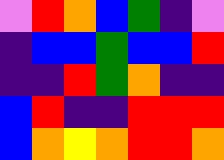[["violet", "red", "orange", "blue", "green", "indigo", "violet"], ["indigo", "blue", "blue", "green", "blue", "blue", "red"], ["indigo", "indigo", "red", "green", "orange", "indigo", "indigo"], ["blue", "red", "indigo", "indigo", "red", "red", "red"], ["blue", "orange", "yellow", "orange", "red", "red", "orange"]]